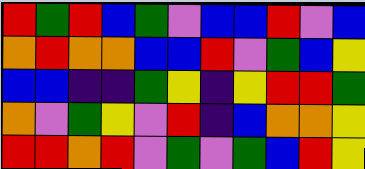[["red", "green", "red", "blue", "green", "violet", "blue", "blue", "red", "violet", "blue"], ["orange", "red", "orange", "orange", "blue", "blue", "red", "violet", "green", "blue", "yellow"], ["blue", "blue", "indigo", "indigo", "green", "yellow", "indigo", "yellow", "red", "red", "green"], ["orange", "violet", "green", "yellow", "violet", "red", "indigo", "blue", "orange", "orange", "yellow"], ["red", "red", "orange", "red", "violet", "green", "violet", "green", "blue", "red", "yellow"]]